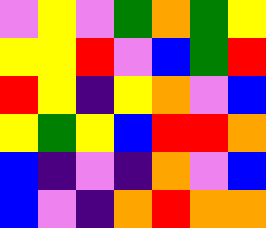[["violet", "yellow", "violet", "green", "orange", "green", "yellow"], ["yellow", "yellow", "red", "violet", "blue", "green", "red"], ["red", "yellow", "indigo", "yellow", "orange", "violet", "blue"], ["yellow", "green", "yellow", "blue", "red", "red", "orange"], ["blue", "indigo", "violet", "indigo", "orange", "violet", "blue"], ["blue", "violet", "indigo", "orange", "red", "orange", "orange"]]